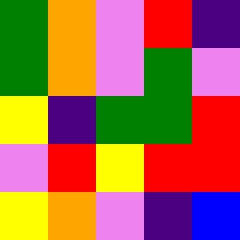[["green", "orange", "violet", "red", "indigo"], ["green", "orange", "violet", "green", "violet"], ["yellow", "indigo", "green", "green", "red"], ["violet", "red", "yellow", "red", "red"], ["yellow", "orange", "violet", "indigo", "blue"]]